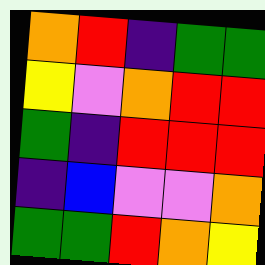[["orange", "red", "indigo", "green", "green"], ["yellow", "violet", "orange", "red", "red"], ["green", "indigo", "red", "red", "red"], ["indigo", "blue", "violet", "violet", "orange"], ["green", "green", "red", "orange", "yellow"]]